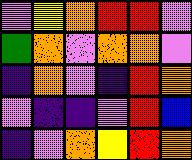[["violet", "yellow", "orange", "red", "red", "violet"], ["green", "orange", "violet", "orange", "orange", "violet"], ["indigo", "orange", "violet", "indigo", "red", "orange"], ["violet", "indigo", "indigo", "violet", "red", "blue"], ["indigo", "violet", "orange", "yellow", "red", "orange"]]